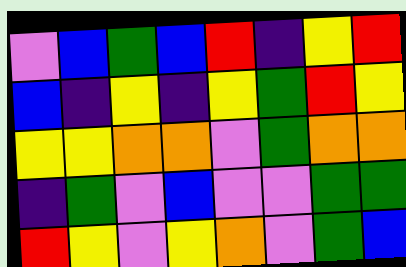[["violet", "blue", "green", "blue", "red", "indigo", "yellow", "red"], ["blue", "indigo", "yellow", "indigo", "yellow", "green", "red", "yellow"], ["yellow", "yellow", "orange", "orange", "violet", "green", "orange", "orange"], ["indigo", "green", "violet", "blue", "violet", "violet", "green", "green"], ["red", "yellow", "violet", "yellow", "orange", "violet", "green", "blue"]]